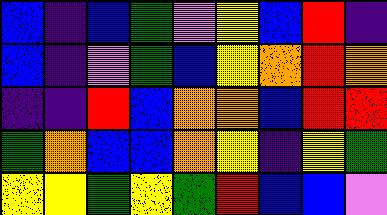[["blue", "indigo", "blue", "green", "violet", "yellow", "blue", "red", "indigo"], ["blue", "indigo", "violet", "green", "blue", "yellow", "orange", "red", "orange"], ["indigo", "indigo", "red", "blue", "orange", "orange", "blue", "red", "red"], ["green", "orange", "blue", "blue", "orange", "yellow", "indigo", "yellow", "green"], ["yellow", "yellow", "green", "yellow", "green", "red", "blue", "blue", "violet"]]